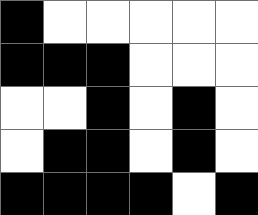[["black", "white", "white", "white", "white", "white"], ["black", "black", "black", "white", "white", "white"], ["white", "white", "black", "white", "black", "white"], ["white", "black", "black", "white", "black", "white"], ["black", "black", "black", "black", "white", "black"]]